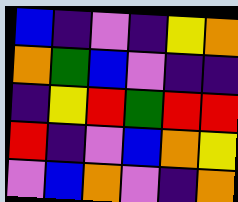[["blue", "indigo", "violet", "indigo", "yellow", "orange"], ["orange", "green", "blue", "violet", "indigo", "indigo"], ["indigo", "yellow", "red", "green", "red", "red"], ["red", "indigo", "violet", "blue", "orange", "yellow"], ["violet", "blue", "orange", "violet", "indigo", "orange"]]